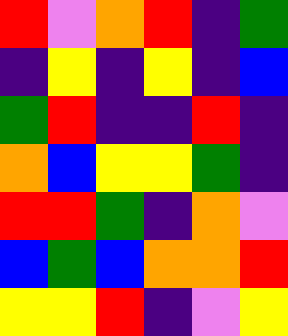[["red", "violet", "orange", "red", "indigo", "green"], ["indigo", "yellow", "indigo", "yellow", "indigo", "blue"], ["green", "red", "indigo", "indigo", "red", "indigo"], ["orange", "blue", "yellow", "yellow", "green", "indigo"], ["red", "red", "green", "indigo", "orange", "violet"], ["blue", "green", "blue", "orange", "orange", "red"], ["yellow", "yellow", "red", "indigo", "violet", "yellow"]]